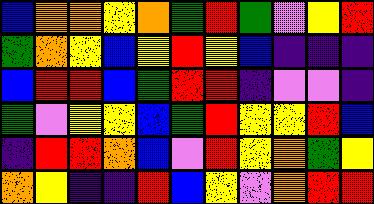[["blue", "orange", "orange", "yellow", "orange", "green", "red", "green", "violet", "yellow", "red"], ["green", "orange", "yellow", "blue", "yellow", "red", "yellow", "blue", "indigo", "indigo", "indigo"], ["blue", "red", "red", "blue", "green", "red", "red", "indigo", "violet", "violet", "indigo"], ["green", "violet", "yellow", "yellow", "blue", "green", "red", "yellow", "yellow", "red", "blue"], ["indigo", "red", "red", "orange", "blue", "violet", "red", "yellow", "orange", "green", "yellow"], ["orange", "yellow", "indigo", "indigo", "red", "blue", "yellow", "violet", "orange", "red", "red"]]